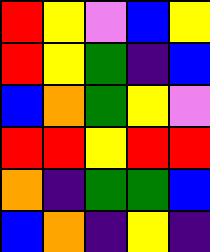[["red", "yellow", "violet", "blue", "yellow"], ["red", "yellow", "green", "indigo", "blue"], ["blue", "orange", "green", "yellow", "violet"], ["red", "red", "yellow", "red", "red"], ["orange", "indigo", "green", "green", "blue"], ["blue", "orange", "indigo", "yellow", "indigo"]]